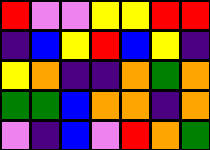[["red", "violet", "violet", "yellow", "yellow", "red", "red"], ["indigo", "blue", "yellow", "red", "blue", "yellow", "indigo"], ["yellow", "orange", "indigo", "indigo", "orange", "green", "orange"], ["green", "green", "blue", "orange", "orange", "indigo", "orange"], ["violet", "indigo", "blue", "violet", "red", "orange", "green"]]